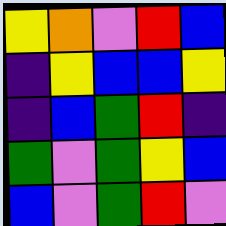[["yellow", "orange", "violet", "red", "blue"], ["indigo", "yellow", "blue", "blue", "yellow"], ["indigo", "blue", "green", "red", "indigo"], ["green", "violet", "green", "yellow", "blue"], ["blue", "violet", "green", "red", "violet"]]